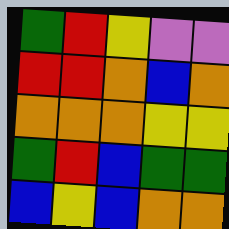[["green", "red", "yellow", "violet", "violet"], ["red", "red", "orange", "blue", "orange"], ["orange", "orange", "orange", "yellow", "yellow"], ["green", "red", "blue", "green", "green"], ["blue", "yellow", "blue", "orange", "orange"]]